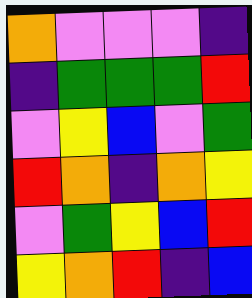[["orange", "violet", "violet", "violet", "indigo"], ["indigo", "green", "green", "green", "red"], ["violet", "yellow", "blue", "violet", "green"], ["red", "orange", "indigo", "orange", "yellow"], ["violet", "green", "yellow", "blue", "red"], ["yellow", "orange", "red", "indigo", "blue"]]